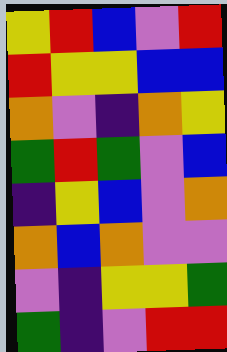[["yellow", "red", "blue", "violet", "red"], ["red", "yellow", "yellow", "blue", "blue"], ["orange", "violet", "indigo", "orange", "yellow"], ["green", "red", "green", "violet", "blue"], ["indigo", "yellow", "blue", "violet", "orange"], ["orange", "blue", "orange", "violet", "violet"], ["violet", "indigo", "yellow", "yellow", "green"], ["green", "indigo", "violet", "red", "red"]]